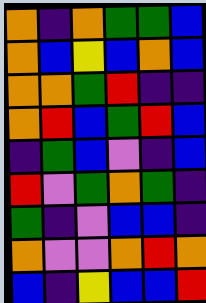[["orange", "indigo", "orange", "green", "green", "blue"], ["orange", "blue", "yellow", "blue", "orange", "blue"], ["orange", "orange", "green", "red", "indigo", "indigo"], ["orange", "red", "blue", "green", "red", "blue"], ["indigo", "green", "blue", "violet", "indigo", "blue"], ["red", "violet", "green", "orange", "green", "indigo"], ["green", "indigo", "violet", "blue", "blue", "indigo"], ["orange", "violet", "violet", "orange", "red", "orange"], ["blue", "indigo", "yellow", "blue", "blue", "red"]]